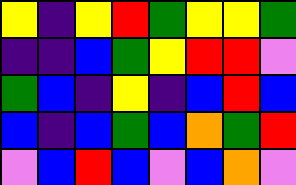[["yellow", "indigo", "yellow", "red", "green", "yellow", "yellow", "green"], ["indigo", "indigo", "blue", "green", "yellow", "red", "red", "violet"], ["green", "blue", "indigo", "yellow", "indigo", "blue", "red", "blue"], ["blue", "indigo", "blue", "green", "blue", "orange", "green", "red"], ["violet", "blue", "red", "blue", "violet", "blue", "orange", "violet"]]